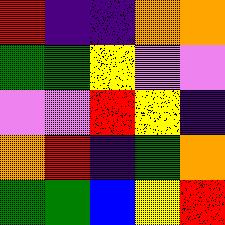[["red", "indigo", "indigo", "orange", "orange"], ["green", "green", "yellow", "violet", "violet"], ["violet", "violet", "red", "yellow", "indigo"], ["orange", "red", "indigo", "green", "orange"], ["green", "green", "blue", "yellow", "red"]]